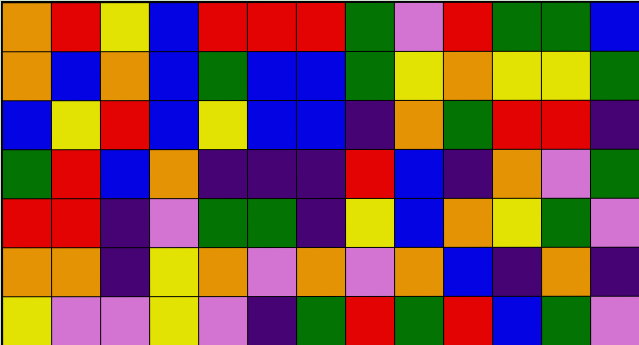[["orange", "red", "yellow", "blue", "red", "red", "red", "green", "violet", "red", "green", "green", "blue"], ["orange", "blue", "orange", "blue", "green", "blue", "blue", "green", "yellow", "orange", "yellow", "yellow", "green"], ["blue", "yellow", "red", "blue", "yellow", "blue", "blue", "indigo", "orange", "green", "red", "red", "indigo"], ["green", "red", "blue", "orange", "indigo", "indigo", "indigo", "red", "blue", "indigo", "orange", "violet", "green"], ["red", "red", "indigo", "violet", "green", "green", "indigo", "yellow", "blue", "orange", "yellow", "green", "violet"], ["orange", "orange", "indigo", "yellow", "orange", "violet", "orange", "violet", "orange", "blue", "indigo", "orange", "indigo"], ["yellow", "violet", "violet", "yellow", "violet", "indigo", "green", "red", "green", "red", "blue", "green", "violet"]]